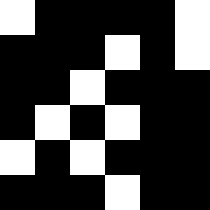[["white", "black", "black", "black", "black", "white"], ["black", "black", "black", "white", "black", "white"], ["black", "black", "white", "black", "black", "black"], ["black", "white", "black", "white", "black", "black"], ["white", "black", "white", "black", "black", "black"], ["black", "black", "black", "white", "black", "black"]]